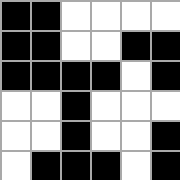[["black", "black", "white", "white", "white", "white"], ["black", "black", "white", "white", "black", "black"], ["black", "black", "black", "black", "white", "black"], ["white", "white", "black", "white", "white", "white"], ["white", "white", "black", "white", "white", "black"], ["white", "black", "black", "black", "white", "black"]]